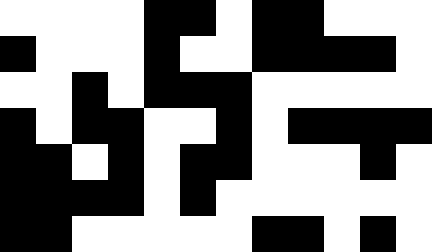[["white", "white", "white", "white", "black", "black", "white", "black", "black", "white", "white", "white"], ["black", "white", "white", "white", "black", "white", "white", "black", "black", "black", "black", "white"], ["white", "white", "black", "white", "black", "black", "black", "white", "white", "white", "white", "white"], ["black", "white", "black", "black", "white", "white", "black", "white", "black", "black", "black", "black"], ["black", "black", "white", "black", "white", "black", "black", "white", "white", "white", "black", "white"], ["black", "black", "black", "black", "white", "black", "white", "white", "white", "white", "white", "white"], ["black", "black", "white", "white", "white", "white", "white", "black", "black", "white", "black", "white"]]